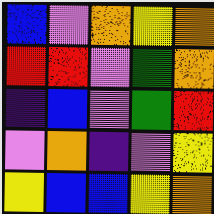[["blue", "violet", "orange", "yellow", "orange"], ["red", "red", "violet", "green", "orange"], ["indigo", "blue", "violet", "green", "red"], ["violet", "orange", "indigo", "violet", "yellow"], ["yellow", "blue", "blue", "yellow", "orange"]]